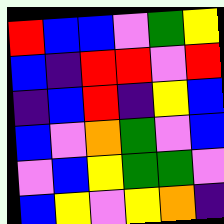[["red", "blue", "blue", "violet", "green", "yellow"], ["blue", "indigo", "red", "red", "violet", "red"], ["indigo", "blue", "red", "indigo", "yellow", "blue"], ["blue", "violet", "orange", "green", "violet", "blue"], ["violet", "blue", "yellow", "green", "green", "violet"], ["blue", "yellow", "violet", "yellow", "orange", "indigo"]]